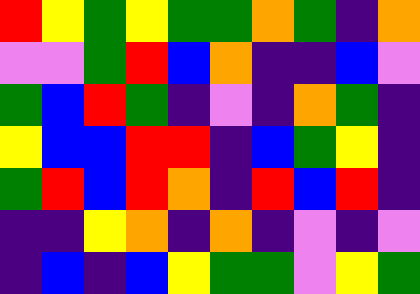[["red", "yellow", "green", "yellow", "green", "green", "orange", "green", "indigo", "orange"], ["violet", "violet", "green", "red", "blue", "orange", "indigo", "indigo", "blue", "violet"], ["green", "blue", "red", "green", "indigo", "violet", "indigo", "orange", "green", "indigo"], ["yellow", "blue", "blue", "red", "red", "indigo", "blue", "green", "yellow", "indigo"], ["green", "red", "blue", "red", "orange", "indigo", "red", "blue", "red", "indigo"], ["indigo", "indigo", "yellow", "orange", "indigo", "orange", "indigo", "violet", "indigo", "violet"], ["indigo", "blue", "indigo", "blue", "yellow", "green", "green", "violet", "yellow", "green"]]